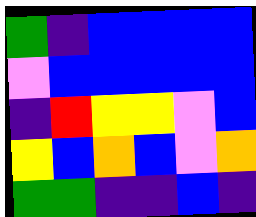[["green", "indigo", "blue", "blue", "blue", "blue"], ["violet", "blue", "blue", "blue", "blue", "blue"], ["indigo", "red", "yellow", "yellow", "violet", "blue"], ["yellow", "blue", "orange", "blue", "violet", "orange"], ["green", "green", "indigo", "indigo", "blue", "indigo"]]